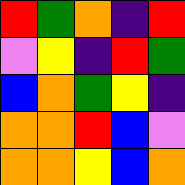[["red", "green", "orange", "indigo", "red"], ["violet", "yellow", "indigo", "red", "green"], ["blue", "orange", "green", "yellow", "indigo"], ["orange", "orange", "red", "blue", "violet"], ["orange", "orange", "yellow", "blue", "orange"]]